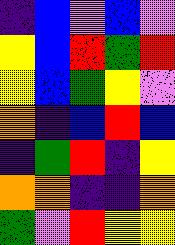[["indigo", "blue", "violet", "blue", "violet"], ["yellow", "blue", "red", "green", "red"], ["yellow", "blue", "green", "yellow", "violet"], ["orange", "indigo", "blue", "red", "blue"], ["indigo", "green", "red", "indigo", "yellow"], ["orange", "orange", "indigo", "indigo", "orange"], ["green", "violet", "red", "yellow", "yellow"]]